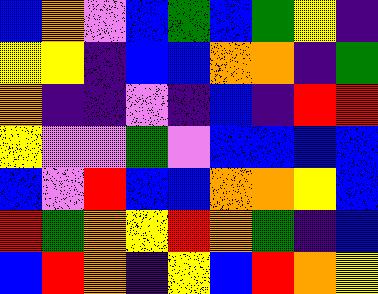[["blue", "orange", "violet", "blue", "green", "blue", "green", "yellow", "indigo"], ["yellow", "yellow", "indigo", "blue", "blue", "orange", "orange", "indigo", "green"], ["orange", "indigo", "indigo", "violet", "indigo", "blue", "indigo", "red", "red"], ["yellow", "violet", "violet", "green", "violet", "blue", "blue", "blue", "blue"], ["blue", "violet", "red", "blue", "blue", "orange", "orange", "yellow", "blue"], ["red", "green", "orange", "yellow", "red", "orange", "green", "indigo", "blue"], ["blue", "red", "orange", "indigo", "yellow", "blue", "red", "orange", "yellow"]]